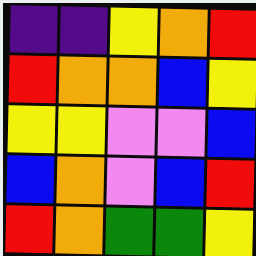[["indigo", "indigo", "yellow", "orange", "red"], ["red", "orange", "orange", "blue", "yellow"], ["yellow", "yellow", "violet", "violet", "blue"], ["blue", "orange", "violet", "blue", "red"], ["red", "orange", "green", "green", "yellow"]]